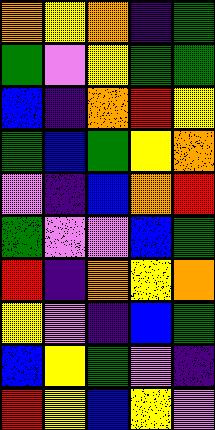[["orange", "yellow", "orange", "indigo", "green"], ["green", "violet", "yellow", "green", "green"], ["blue", "indigo", "orange", "red", "yellow"], ["green", "blue", "green", "yellow", "orange"], ["violet", "indigo", "blue", "orange", "red"], ["green", "violet", "violet", "blue", "green"], ["red", "indigo", "orange", "yellow", "orange"], ["yellow", "violet", "indigo", "blue", "green"], ["blue", "yellow", "green", "violet", "indigo"], ["red", "yellow", "blue", "yellow", "violet"]]